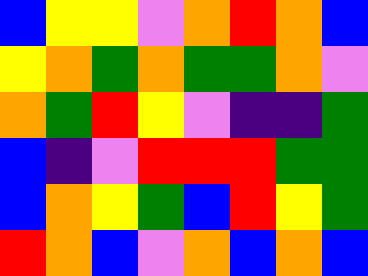[["blue", "yellow", "yellow", "violet", "orange", "red", "orange", "blue"], ["yellow", "orange", "green", "orange", "green", "green", "orange", "violet"], ["orange", "green", "red", "yellow", "violet", "indigo", "indigo", "green"], ["blue", "indigo", "violet", "red", "red", "red", "green", "green"], ["blue", "orange", "yellow", "green", "blue", "red", "yellow", "green"], ["red", "orange", "blue", "violet", "orange", "blue", "orange", "blue"]]